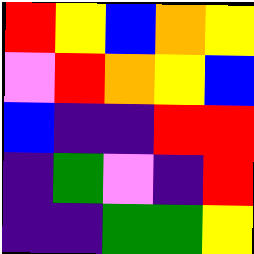[["red", "yellow", "blue", "orange", "yellow"], ["violet", "red", "orange", "yellow", "blue"], ["blue", "indigo", "indigo", "red", "red"], ["indigo", "green", "violet", "indigo", "red"], ["indigo", "indigo", "green", "green", "yellow"]]